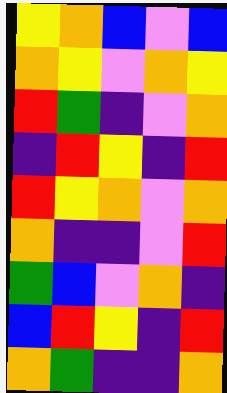[["yellow", "orange", "blue", "violet", "blue"], ["orange", "yellow", "violet", "orange", "yellow"], ["red", "green", "indigo", "violet", "orange"], ["indigo", "red", "yellow", "indigo", "red"], ["red", "yellow", "orange", "violet", "orange"], ["orange", "indigo", "indigo", "violet", "red"], ["green", "blue", "violet", "orange", "indigo"], ["blue", "red", "yellow", "indigo", "red"], ["orange", "green", "indigo", "indigo", "orange"]]